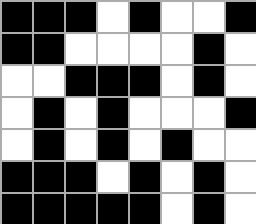[["black", "black", "black", "white", "black", "white", "white", "black"], ["black", "black", "white", "white", "white", "white", "black", "white"], ["white", "white", "black", "black", "black", "white", "black", "white"], ["white", "black", "white", "black", "white", "white", "white", "black"], ["white", "black", "white", "black", "white", "black", "white", "white"], ["black", "black", "black", "white", "black", "white", "black", "white"], ["black", "black", "black", "black", "black", "white", "black", "white"]]